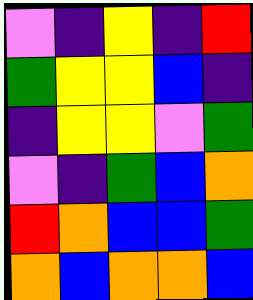[["violet", "indigo", "yellow", "indigo", "red"], ["green", "yellow", "yellow", "blue", "indigo"], ["indigo", "yellow", "yellow", "violet", "green"], ["violet", "indigo", "green", "blue", "orange"], ["red", "orange", "blue", "blue", "green"], ["orange", "blue", "orange", "orange", "blue"]]